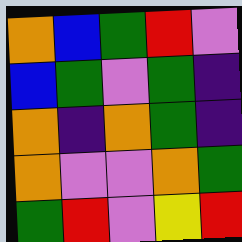[["orange", "blue", "green", "red", "violet"], ["blue", "green", "violet", "green", "indigo"], ["orange", "indigo", "orange", "green", "indigo"], ["orange", "violet", "violet", "orange", "green"], ["green", "red", "violet", "yellow", "red"]]